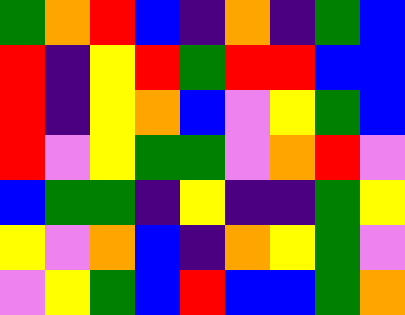[["green", "orange", "red", "blue", "indigo", "orange", "indigo", "green", "blue"], ["red", "indigo", "yellow", "red", "green", "red", "red", "blue", "blue"], ["red", "indigo", "yellow", "orange", "blue", "violet", "yellow", "green", "blue"], ["red", "violet", "yellow", "green", "green", "violet", "orange", "red", "violet"], ["blue", "green", "green", "indigo", "yellow", "indigo", "indigo", "green", "yellow"], ["yellow", "violet", "orange", "blue", "indigo", "orange", "yellow", "green", "violet"], ["violet", "yellow", "green", "blue", "red", "blue", "blue", "green", "orange"]]